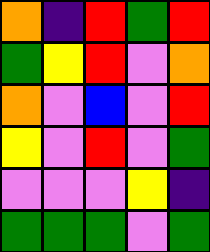[["orange", "indigo", "red", "green", "red"], ["green", "yellow", "red", "violet", "orange"], ["orange", "violet", "blue", "violet", "red"], ["yellow", "violet", "red", "violet", "green"], ["violet", "violet", "violet", "yellow", "indigo"], ["green", "green", "green", "violet", "green"]]